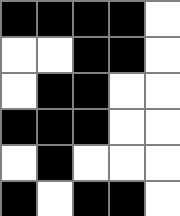[["black", "black", "black", "black", "white"], ["white", "white", "black", "black", "white"], ["white", "black", "black", "white", "white"], ["black", "black", "black", "white", "white"], ["white", "black", "white", "white", "white"], ["black", "white", "black", "black", "white"]]